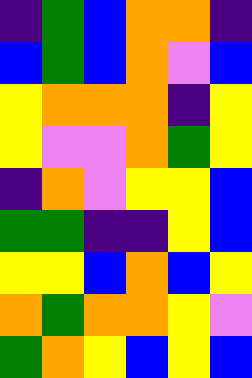[["indigo", "green", "blue", "orange", "orange", "indigo"], ["blue", "green", "blue", "orange", "violet", "blue"], ["yellow", "orange", "orange", "orange", "indigo", "yellow"], ["yellow", "violet", "violet", "orange", "green", "yellow"], ["indigo", "orange", "violet", "yellow", "yellow", "blue"], ["green", "green", "indigo", "indigo", "yellow", "blue"], ["yellow", "yellow", "blue", "orange", "blue", "yellow"], ["orange", "green", "orange", "orange", "yellow", "violet"], ["green", "orange", "yellow", "blue", "yellow", "blue"]]